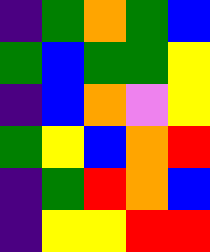[["indigo", "green", "orange", "green", "blue"], ["green", "blue", "green", "green", "yellow"], ["indigo", "blue", "orange", "violet", "yellow"], ["green", "yellow", "blue", "orange", "red"], ["indigo", "green", "red", "orange", "blue"], ["indigo", "yellow", "yellow", "red", "red"]]